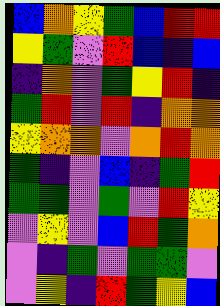[["blue", "orange", "yellow", "green", "blue", "red", "red"], ["yellow", "green", "violet", "red", "blue", "indigo", "blue"], ["indigo", "orange", "violet", "green", "yellow", "red", "indigo"], ["green", "red", "violet", "red", "indigo", "orange", "orange"], ["yellow", "orange", "orange", "violet", "orange", "red", "orange"], ["green", "indigo", "violet", "blue", "indigo", "green", "red"], ["green", "green", "violet", "green", "violet", "red", "yellow"], ["violet", "yellow", "violet", "blue", "red", "green", "orange"], ["violet", "indigo", "green", "violet", "green", "green", "violet"], ["violet", "yellow", "indigo", "red", "green", "yellow", "blue"]]